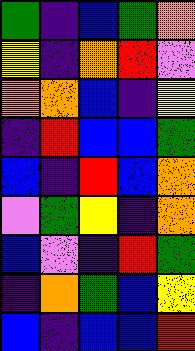[["green", "indigo", "blue", "green", "orange"], ["yellow", "indigo", "orange", "red", "violet"], ["orange", "orange", "blue", "indigo", "yellow"], ["indigo", "red", "blue", "blue", "green"], ["blue", "indigo", "red", "blue", "orange"], ["violet", "green", "yellow", "indigo", "orange"], ["blue", "violet", "indigo", "red", "green"], ["indigo", "orange", "green", "blue", "yellow"], ["blue", "indigo", "blue", "blue", "red"]]